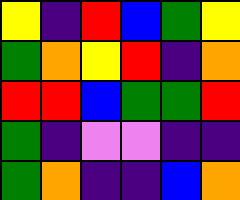[["yellow", "indigo", "red", "blue", "green", "yellow"], ["green", "orange", "yellow", "red", "indigo", "orange"], ["red", "red", "blue", "green", "green", "red"], ["green", "indigo", "violet", "violet", "indigo", "indigo"], ["green", "orange", "indigo", "indigo", "blue", "orange"]]